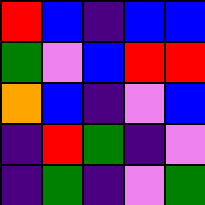[["red", "blue", "indigo", "blue", "blue"], ["green", "violet", "blue", "red", "red"], ["orange", "blue", "indigo", "violet", "blue"], ["indigo", "red", "green", "indigo", "violet"], ["indigo", "green", "indigo", "violet", "green"]]